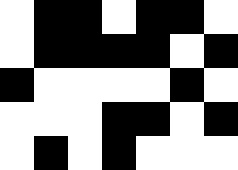[["white", "black", "black", "white", "black", "black", "white"], ["white", "black", "black", "black", "black", "white", "black"], ["black", "white", "white", "white", "white", "black", "white"], ["white", "white", "white", "black", "black", "white", "black"], ["white", "black", "white", "black", "white", "white", "white"]]